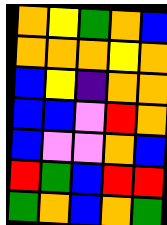[["orange", "yellow", "green", "orange", "blue"], ["orange", "orange", "orange", "yellow", "orange"], ["blue", "yellow", "indigo", "orange", "orange"], ["blue", "blue", "violet", "red", "orange"], ["blue", "violet", "violet", "orange", "blue"], ["red", "green", "blue", "red", "red"], ["green", "orange", "blue", "orange", "green"]]